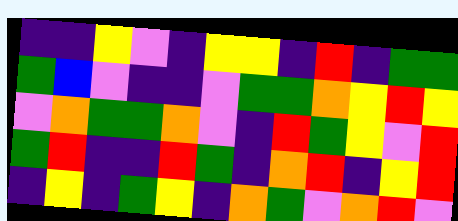[["indigo", "indigo", "yellow", "violet", "indigo", "yellow", "yellow", "indigo", "red", "indigo", "green", "green"], ["green", "blue", "violet", "indigo", "indigo", "violet", "green", "green", "orange", "yellow", "red", "yellow"], ["violet", "orange", "green", "green", "orange", "violet", "indigo", "red", "green", "yellow", "violet", "red"], ["green", "red", "indigo", "indigo", "red", "green", "indigo", "orange", "red", "indigo", "yellow", "red"], ["indigo", "yellow", "indigo", "green", "yellow", "indigo", "orange", "green", "violet", "orange", "red", "violet"]]